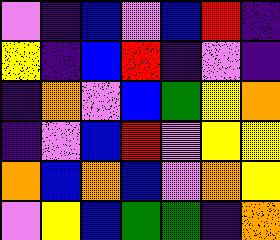[["violet", "indigo", "blue", "violet", "blue", "red", "indigo"], ["yellow", "indigo", "blue", "red", "indigo", "violet", "indigo"], ["indigo", "orange", "violet", "blue", "green", "yellow", "orange"], ["indigo", "violet", "blue", "red", "violet", "yellow", "yellow"], ["orange", "blue", "orange", "blue", "violet", "orange", "yellow"], ["violet", "yellow", "blue", "green", "green", "indigo", "orange"]]